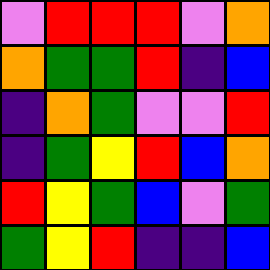[["violet", "red", "red", "red", "violet", "orange"], ["orange", "green", "green", "red", "indigo", "blue"], ["indigo", "orange", "green", "violet", "violet", "red"], ["indigo", "green", "yellow", "red", "blue", "orange"], ["red", "yellow", "green", "blue", "violet", "green"], ["green", "yellow", "red", "indigo", "indigo", "blue"]]